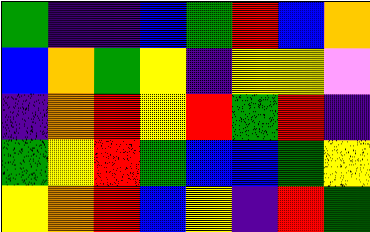[["green", "indigo", "indigo", "blue", "green", "red", "blue", "orange"], ["blue", "orange", "green", "yellow", "indigo", "yellow", "yellow", "violet"], ["indigo", "orange", "red", "yellow", "red", "green", "red", "indigo"], ["green", "yellow", "red", "green", "blue", "blue", "green", "yellow"], ["yellow", "orange", "red", "blue", "yellow", "indigo", "red", "green"]]